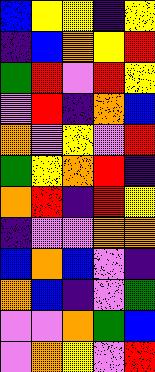[["blue", "yellow", "yellow", "indigo", "yellow"], ["indigo", "blue", "orange", "yellow", "red"], ["green", "red", "violet", "red", "yellow"], ["violet", "red", "indigo", "orange", "blue"], ["orange", "violet", "yellow", "violet", "red"], ["green", "yellow", "orange", "red", "indigo"], ["orange", "red", "indigo", "red", "yellow"], ["indigo", "violet", "violet", "orange", "orange"], ["blue", "orange", "blue", "violet", "indigo"], ["orange", "blue", "indigo", "violet", "green"], ["violet", "violet", "orange", "green", "blue"], ["violet", "orange", "yellow", "violet", "red"]]